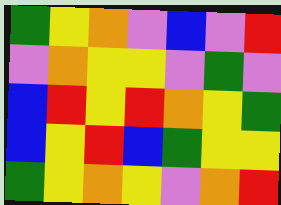[["green", "yellow", "orange", "violet", "blue", "violet", "red"], ["violet", "orange", "yellow", "yellow", "violet", "green", "violet"], ["blue", "red", "yellow", "red", "orange", "yellow", "green"], ["blue", "yellow", "red", "blue", "green", "yellow", "yellow"], ["green", "yellow", "orange", "yellow", "violet", "orange", "red"]]